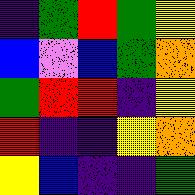[["indigo", "green", "red", "green", "yellow"], ["blue", "violet", "blue", "green", "orange"], ["green", "red", "red", "indigo", "yellow"], ["red", "indigo", "indigo", "yellow", "orange"], ["yellow", "blue", "indigo", "indigo", "green"]]